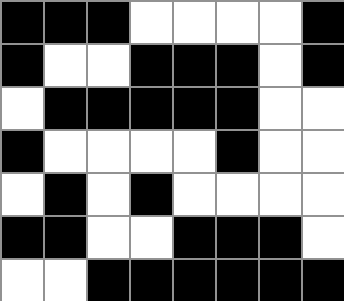[["black", "black", "black", "white", "white", "white", "white", "black"], ["black", "white", "white", "black", "black", "black", "white", "black"], ["white", "black", "black", "black", "black", "black", "white", "white"], ["black", "white", "white", "white", "white", "black", "white", "white"], ["white", "black", "white", "black", "white", "white", "white", "white"], ["black", "black", "white", "white", "black", "black", "black", "white"], ["white", "white", "black", "black", "black", "black", "black", "black"]]